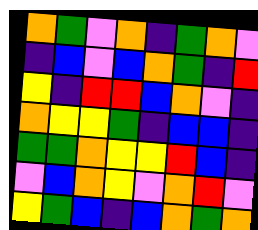[["orange", "green", "violet", "orange", "indigo", "green", "orange", "violet"], ["indigo", "blue", "violet", "blue", "orange", "green", "indigo", "red"], ["yellow", "indigo", "red", "red", "blue", "orange", "violet", "indigo"], ["orange", "yellow", "yellow", "green", "indigo", "blue", "blue", "indigo"], ["green", "green", "orange", "yellow", "yellow", "red", "blue", "indigo"], ["violet", "blue", "orange", "yellow", "violet", "orange", "red", "violet"], ["yellow", "green", "blue", "indigo", "blue", "orange", "green", "orange"]]